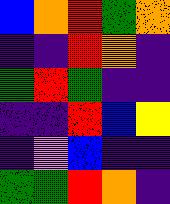[["blue", "orange", "red", "green", "orange"], ["indigo", "indigo", "red", "orange", "indigo"], ["green", "red", "green", "indigo", "indigo"], ["indigo", "indigo", "red", "blue", "yellow"], ["indigo", "violet", "blue", "indigo", "indigo"], ["green", "green", "red", "orange", "indigo"]]